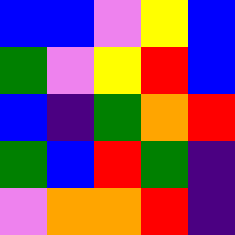[["blue", "blue", "violet", "yellow", "blue"], ["green", "violet", "yellow", "red", "blue"], ["blue", "indigo", "green", "orange", "red"], ["green", "blue", "red", "green", "indigo"], ["violet", "orange", "orange", "red", "indigo"]]